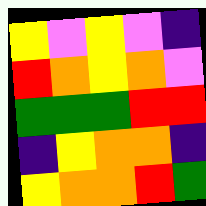[["yellow", "violet", "yellow", "violet", "indigo"], ["red", "orange", "yellow", "orange", "violet"], ["green", "green", "green", "red", "red"], ["indigo", "yellow", "orange", "orange", "indigo"], ["yellow", "orange", "orange", "red", "green"]]